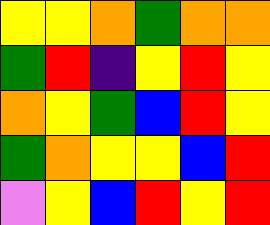[["yellow", "yellow", "orange", "green", "orange", "orange"], ["green", "red", "indigo", "yellow", "red", "yellow"], ["orange", "yellow", "green", "blue", "red", "yellow"], ["green", "orange", "yellow", "yellow", "blue", "red"], ["violet", "yellow", "blue", "red", "yellow", "red"]]